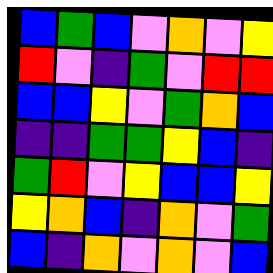[["blue", "green", "blue", "violet", "orange", "violet", "yellow"], ["red", "violet", "indigo", "green", "violet", "red", "red"], ["blue", "blue", "yellow", "violet", "green", "orange", "blue"], ["indigo", "indigo", "green", "green", "yellow", "blue", "indigo"], ["green", "red", "violet", "yellow", "blue", "blue", "yellow"], ["yellow", "orange", "blue", "indigo", "orange", "violet", "green"], ["blue", "indigo", "orange", "violet", "orange", "violet", "blue"]]